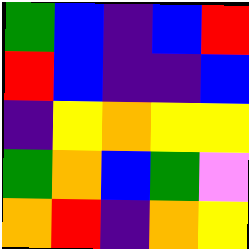[["green", "blue", "indigo", "blue", "red"], ["red", "blue", "indigo", "indigo", "blue"], ["indigo", "yellow", "orange", "yellow", "yellow"], ["green", "orange", "blue", "green", "violet"], ["orange", "red", "indigo", "orange", "yellow"]]